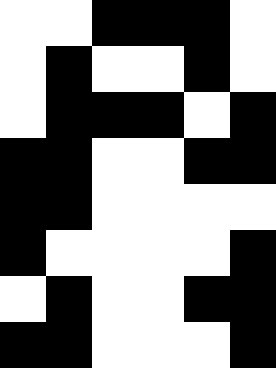[["white", "white", "black", "black", "black", "white"], ["white", "black", "white", "white", "black", "white"], ["white", "black", "black", "black", "white", "black"], ["black", "black", "white", "white", "black", "black"], ["black", "black", "white", "white", "white", "white"], ["black", "white", "white", "white", "white", "black"], ["white", "black", "white", "white", "black", "black"], ["black", "black", "white", "white", "white", "black"]]